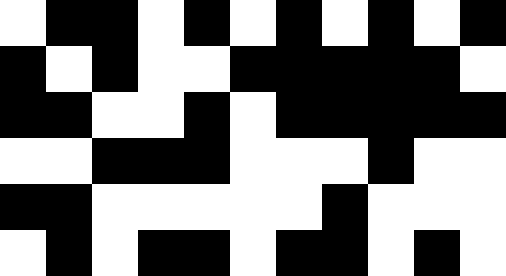[["white", "black", "black", "white", "black", "white", "black", "white", "black", "white", "black"], ["black", "white", "black", "white", "white", "black", "black", "black", "black", "black", "white"], ["black", "black", "white", "white", "black", "white", "black", "black", "black", "black", "black"], ["white", "white", "black", "black", "black", "white", "white", "white", "black", "white", "white"], ["black", "black", "white", "white", "white", "white", "white", "black", "white", "white", "white"], ["white", "black", "white", "black", "black", "white", "black", "black", "white", "black", "white"]]